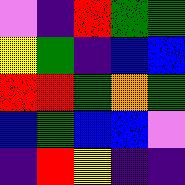[["violet", "indigo", "red", "green", "green"], ["yellow", "green", "indigo", "blue", "blue"], ["red", "red", "green", "orange", "green"], ["blue", "green", "blue", "blue", "violet"], ["indigo", "red", "yellow", "indigo", "indigo"]]